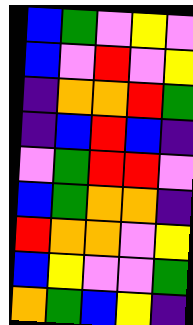[["blue", "green", "violet", "yellow", "violet"], ["blue", "violet", "red", "violet", "yellow"], ["indigo", "orange", "orange", "red", "green"], ["indigo", "blue", "red", "blue", "indigo"], ["violet", "green", "red", "red", "violet"], ["blue", "green", "orange", "orange", "indigo"], ["red", "orange", "orange", "violet", "yellow"], ["blue", "yellow", "violet", "violet", "green"], ["orange", "green", "blue", "yellow", "indigo"]]